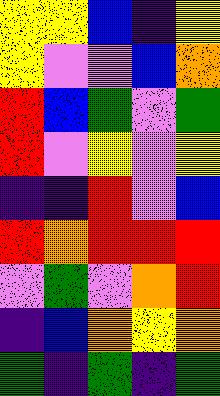[["yellow", "yellow", "blue", "indigo", "yellow"], ["yellow", "violet", "violet", "blue", "orange"], ["red", "blue", "green", "violet", "green"], ["red", "violet", "yellow", "violet", "yellow"], ["indigo", "indigo", "red", "violet", "blue"], ["red", "orange", "red", "red", "red"], ["violet", "green", "violet", "orange", "red"], ["indigo", "blue", "orange", "yellow", "orange"], ["green", "indigo", "green", "indigo", "green"]]